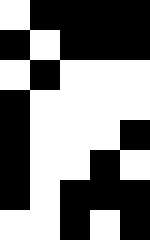[["white", "black", "black", "black", "black"], ["black", "white", "black", "black", "black"], ["white", "black", "white", "white", "white"], ["black", "white", "white", "white", "white"], ["black", "white", "white", "white", "black"], ["black", "white", "white", "black", "white"], ["black", "white", "black", "black", "black"], ["white", "white", "black", "white", "black"]]